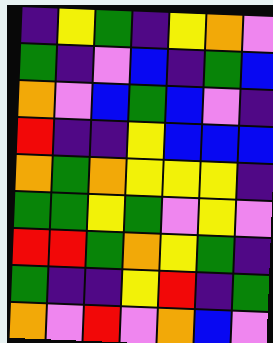[["indigo", "yellow", "green", "indigo", "yellow", "orange", "violet"], ["green", "indigo", "violet", "blue", "indigo", "green", "blue"], ["orange", "violet", "blue", "green", "blue", "violet", "indigo"], ["red", "indigo", "indigo", "yellow", "blue", "blue", "blue"], ["orange", "green", "orange", "yellow", "yellow", "yellow", "indigo"], ["green", "green", "yellow", "green", "violet", "yellow", "violet"], ["red", "red", "green", "orange", "yellow", "green", "indigo"], ["green", "indigo", "indigo", "yellow", "red", "indigo", "green"], ["orange", "violet", "red", "violet", "orange", "blue", "violet"]]